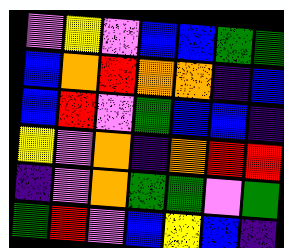[["violet", "yellow", "violet", "blue", "blue", "green", "green"], ["blue", "orange", "red", "orange", "orange", "indigo", "blue"], ["blue", "red", "violet", "green", "blue", "blue", "indigo"], ["yellow", "violet", "orange", "indigo", "orange", "red", "red"], ["indigo", "violet", "orange", "green", "green", "violet", "green"], ["green", "red", "violet", "blue", "yellow", "blue", "indigo"]]